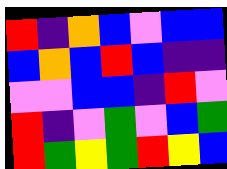[["red", "indigo", "orange", "blue", "violet", "blue", "blue"], ["blue", "orange", "blue", "red", "blue", "indigo", "indigo"], ["violet", "violet", "blue", "blue", "indigo", "red", "violet"], ["red", "indigo", "violet", "green", "violet", "blue", "green"], ["red", "green", "yellow", "green", "red", "yellow", "blue"]]